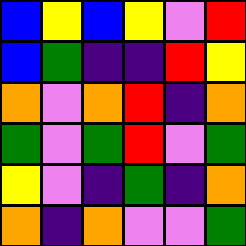[["blue", "yellow", "blue", "yellow", "violet", "red"], ["blue", "green", "indigo", "indigo", "red", "yellow"], ["orange", "violet", "orange", "red", "indigo", "orange"], ["green", "violet", "green", "red", "violet", "green"], ["yellow", "violet", "indigo", "green", "indigo", "orange"], ["orange", "indigo", "orange", "violet", "violet", "green"]]